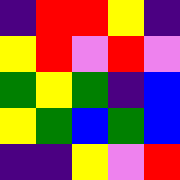[["indigo", "red", "red", "yellow", "indigo"], ["yellow", "red", "violet", "red", "violet"], ["green", "yellow", "green", "indigo", "blue"], ["yellow", "green", "blue", "green", "blue"], ["indigo", "indigo", "yellow", "violet", "red"]]